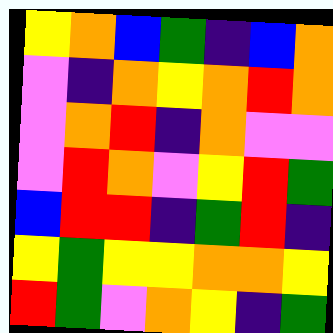[["yellow", "orange", "blue", "green", "indigo", "blue", "orange"], ["violet", "indigo", "orange", "yellow", "orange", "red", "orange"], ["violet", "orange", "red", "indigo", "orange", "violet", "violet"], ["violet", "red", "orange", "violet", "yellow", "red", "green"], ["blue", "red", "red", "indigo", "green", "red", "indigo"], ["yellow", "green", "yellow", "yellow", "orange", "orange", "yellow"], ["red", "green", "violet", "orange", "yellow", "indigo", "green"]]